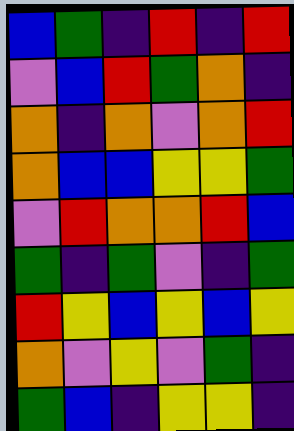[["blue", "green", "indigo", "red", "indigo", "red"], ["violet", "blue", "red", "green", "orange", "indigo"], ["orange", "indigo", "orange", "violet", "orange", "red"], ["orange", "blue", "blue", "yellow", "yellow", "green"], ["violet", "red", "orange", "orange", "red", "blue"], ["green", "indigo", "green", "violet", "indigo", "green"], ["red", "yellow", "blue", "yellow", "blue", "yellow"], ["orange", "violet", "yellow", "violet", "green", "indigo"], ["green", "blue", "indigo", "yellow", "yellow", "indigo"]]